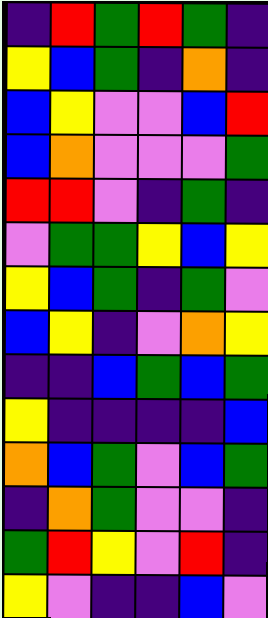[["indigo", "red", "green", "red", "green", "indigo"], ["yellow", "blue", "green", "indigo", "orange", "indigo"], ["blue", "yellow", "violet", "violet", "blue", "red"], ["blue", "orange", "violet", "violet", "violet", "green"], ["red", "red", "violet", "indigo", "green", "indigo"], ["violet", "green", "green", "yellow", "blue", "yellow"], ["yellow", "blue", "green", "indigo", "green", "violet"], ["blue", "yellow", "indigo", "violet", "orange", "yellow"], ["indigo", "indigo", "blue", "green", "blue", "green"], ["yellow", "indigo", "indigo", "indigo", "indigo", "blue"], ["orange", "blue", "green", "violet", "blue", "green"], ["indigo", "orange", "green", "violet", "violet", "indigo"], ["green", "red", "yellow", "violet", "red", "indigo"], ["yellow", "violet", "indigo", "indigo", "blue", "violet"]]